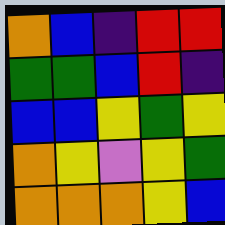[["orange", "blue", "indigo", "red", "red"], ["green", "green", "blue", "red", "indigo"], ["blue", "blue", "yellow", "green", "yellow"], ["orange", "yellow", "violet", "yellow", "green"], ["orange", "orange", "orange", "yellow", "blue"]]